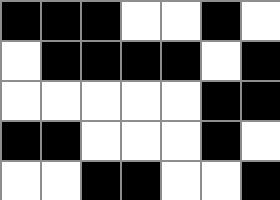[["black", "black", "black", "white", "white", "black", "white"], ["white", "black", "black", "black", "black", "white", "black"], ["white", "white", "white", "white", "white", "black", "black"], ["black", "black", "white", "white", "white", "black", "white"], ["white", "white", "black", "black", "white", "white", "black"]]